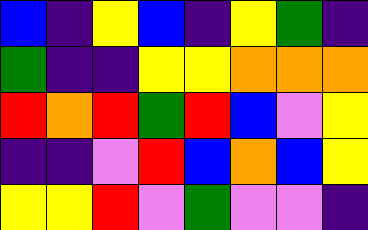[["blue", "indigo", "yellow", "blue", "indigo", "yellow", "green", "indigo"], ["green", "indigo", "indigo", "yellow", "yellow", "orange", "orange", "orange"], ["red", "orange", "red", "green", "red", "blue", "violet", "yellow"], ["indigo", "indigo", "violet", "red", "blue", "orange", "blue", "yellow"], ["yellow", "yellow", "red", "violet", "green", "violet", "violet", "indigo"]]